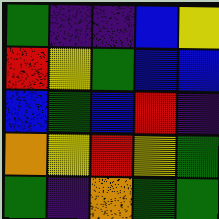[["green", "indigo", "indigo", "blue", "yellow"], ["red", "yellow", "green", "blue", "blue"], ["blue", "green", "blue", "red", "indigo"], ["orange", "yellow", "red", "yellow", "green"], ["green", "indigo", "orange", "green", "green"]]